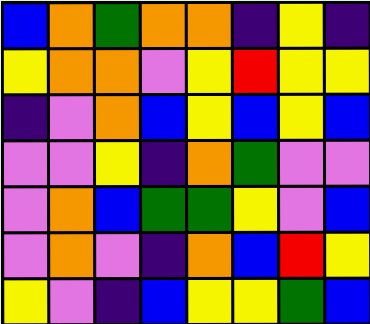[["blue", "orange", "green", "orange", "orange", "indigo", "yellow", "indigo"], ["yellow", "orange", "orange", "violet", "yellow", "red", "yellow", "yellow"], ["indigo", "violet", "orange", "blue", "yellow", "blue", "yellow", "blue"], ["violet", "violet", "yellow", "indigo", "orange", "green", "violet", "violet"], ["violet", "orange", "blue", "green", "green", "yellow", "violet", "blue"], ["violet", "orange", "violet", "indigo", "orange", "blue", "red", "yellow"], ["yellow", "violet", "indigo", "blue", "yellow", "yellow", "green", "blue"]]